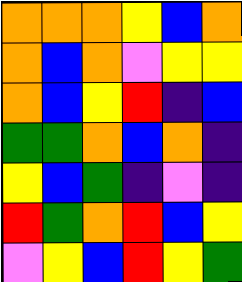[["orange", "orange", "orange", "yellow", "blue", "orange"], ["orange", "blue", "orange", "violet", "yellow", "yellow"], ["orange", "blue", "yellow", "red", "indigo", "blue"], ["green", "green", "orange", "blue", "orange", "indigo"], ["yellow", "blue", "green", "indigo", "violet", "indigo"], ["red", "green", "orange", "red", "blue", "yellow"], ["violet", "yellow", "blue", "red", "yellow", "green"]]